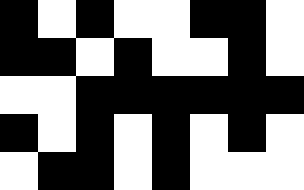[["black", "white", "black", "white", "white", "black", "black", "white"], ["black", "black", "white", "black", "white", "white", "black", "white"], ["white", "white", "black", "black", "black", "black", "black", "black"], ["black", "white", "black", "white", "black", "white", "black", "white"], ["white", "black", "black", "white", "black", "white", "white", "white"]]